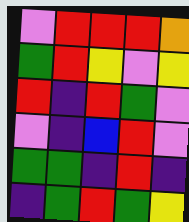[["violet", "red", "red", "red", "orange"], ["green", "red", "yellow", "violet", "yellow"], ["red", "indigo", "red", "green", "violet"], ["violet", "indigo", "blue", "red", "violet"], ["green", "green", "indigo", "red", "indigo"], ["indigo", "green", "red", "green", "yellow"]]